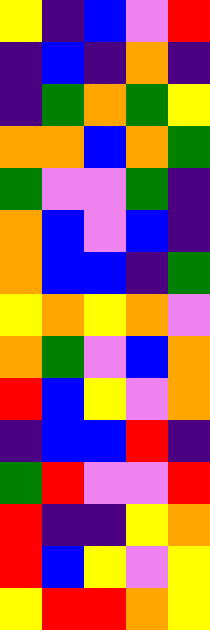[["yellow", "indigo", "blue", "violet", "red"], ["indigo", "blue", "indigo", "orange", "indigo"], ["indigo", "green", "orange", "green", "yellow"], ["orange", "orange", "blue", "orange", "green"], ["green", "violet", "violet", "green", "indigo"], ["orange", "blue", "violet", "blue", "indigo"], ["orange", "blue", "blue", "indigo", "green"], ["yellow", "orange", "yellow", "orange", "violet"], ["orange", "green", "violet", "blue", "orange"], ["red", "blue", "yellow", "violet", "orange"], ["indigo", "blue", "blue", "red", "indigo"], ["green", "red", "violet", "violet", "red"], ["red", "indigo", "indigo", "yellow", "orange"], ["red", "blue", "yellow", "violet", "yellow"], ["yellow", "red", "red", "orange", "yellow"]]